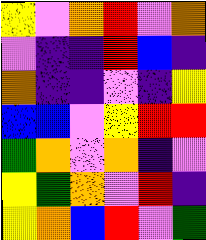[["yellow", "violet", "orange", "red", "violet", "orange"], ["violet", "indigo", "indigo", "red", "blue", "indigo"], ["orange", "indigo", "indigo", "violet", "indigo", "yellow"], ["blue", "blue", "violet", "yellow", "red", "red"], ["green", "orange", "violet", "orange", "indigo", "violet"], ["yellow", "green", "orange", "violet", "red", "indigo"], ["yellow", "orange", "blue", "red", "violet", "green"]]